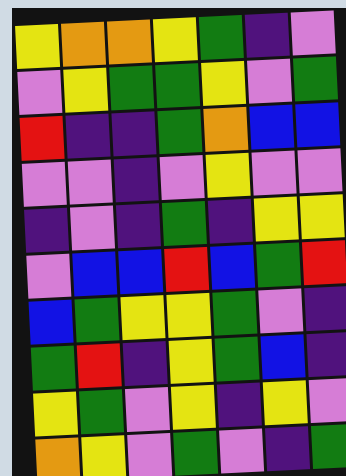[["yellow", "orange", "orange", "yellow", "green", "indigo", "violet"], ["violet", "yellow", "green", "green", "yellow", "violet", "green"], ["red", "indigo", "indigo", "green", "orange", "blue", "blue"], ["violet", "violet", "indigo", "violet", "yellow", "violet", "violet"], ["indigo", "violet", "indigo", "green", "indigo", "yellow", "yellow"], ["violet", "blue", "blue", "red", "blue", "green", "red"], ["blue", "green", "yellow", "yellow", "green", "violet", "indigo"], ["green", "red", "indigo", "yellow", "green", "blue", "indigo"], ["yellow", "green", "violet", "yellow", "indigo", "yellow", "violet"], ["orange", "yellow", "violet", "green", "violet", "indigo", "green"]]